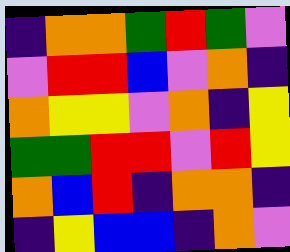[["indigo", "orange", "orange", "green", "red", "green", "violet"], ["violet", "red", "red", "blue", "violet", "orange", "indigo"], ["orange", "yellow", "yellow", "violet", "orange", "indigo", "yellow"], ["green", "green", "red", "red", "violet", "red", "yellow"], ["orange", "blue", "red", "indigo", "orange", "orange", "indigo"], ["indigo", "yellow", "blue", "blue", "indigo", "orange", "violet"]]